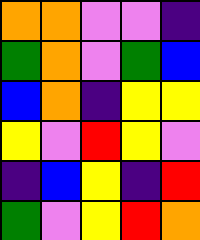[["orange", "orange", "violet", "violet", "indigo"], ["green", "orange", "violet", "green", "blue"], ["blue", "orange", "indigo", "yellow", "yellow"], ["yellow", "violet", "red", "yellow", "violet"], ["indigo", "blue", "yellow", "indigo", "red"], ["green", "violet", "yellow", "red", "orange"]]